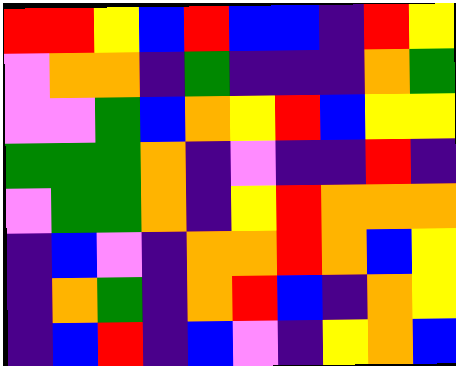[["red", "red", "yellow", "blue", "red", "blue", "blue", "indigo", "red", "yellow"], ["violet", "orange", "orange", "indigo", "green", "indigo", "indigo", "indigo", "orange", "green"], ["violet", "violet", "green", "blue", "orange", "yellow", "red", "blue", "yellow", "yellow"], ["green", "green", "green", "orange", "indigo", "violet", "indigo", "indigo", "red", "indigo"], ["violet", "green", "green", "orange", "indigo", "yellow", "red", "orange", "orange", "orange"], ["indigo", "blue", "violet", "indigo", "orange", "orange", "red", "orange", "blue", "yellow"], ["indigo", "orange", "green", "indigo", "orange", "red", "blue", "indigo", "orange", "yellow"], ["indigo", "blue", "red", "indigo", "blue", "violet", "indigo", "yellow", "orange", "blue"]]